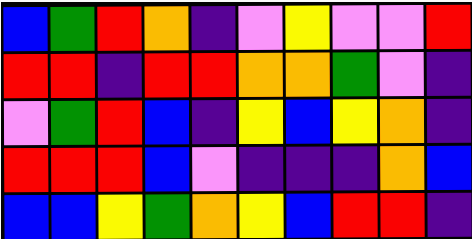[["blue", "green", "red", "orange", "indigo", "violet", "yellow", "violet", "violet", "red"], ["red", "red", "indigo", "red", "red", "orange", "orange", "green", "violet", "indigo"], ["violet", "green", "red", "blue", "indigo", "yellow", "blue", "yellow", "orange", "indigo"], ["red", "red", "red", "blue", "violet", "indigo", "indigo", "indigo", "orange", "blue"], ["blue", "blue", "yellow", "green", "orange", "yellow", "blue", "red", "red", "indigo"]]